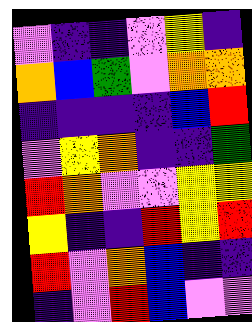[["violet", "indigo", "indigo", "violet", "yellow", "indigo"], ["orange", "blue", "green", "violet", "orange", "orange"], ["indigo", "indigo", "indigo", "indigo", "blue", "red"], ["violet", "yellow", "orange", "indigo", "indigo", "green"], ["red", "orange", "violet", "violet", "yellow", "yellow"], ["yellow", "indigo", "indigo", "red", "yellow", "red"], ["red", "violet", "orange", "blue", "indigo", "indigo"], ["indigo", "violet", "red", "blue", "violet", "violet"]]